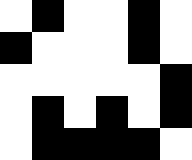[["white", "black", "white", "white", "black", "white"], ["black", "white", "white", "white", "black", "white"], ["white", "white", "white", "white", "white", "black"], ["white", "black", "white", "black", "white", "black"], ["white", "black", "black", "black", "black", "white"]]